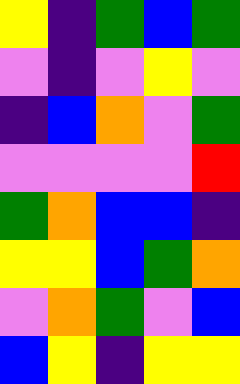[["yellow", "indigo", "green", "blue", "green"], ["violet", "indigo", "violet", "yellow", "violet"], ["indigo", "blue", "orange", "violet", "green"], ["violet", "violet", "violet", "violet", "red"], ["green", "orange", "blue", "blue", "indigo"], ["yellow", "yellow", "blue", "green", "orange"], ["violet", "orange", "green", "violet", "blue"], ["blue", "yellow", "indigo", "yellow", "yellow"]]